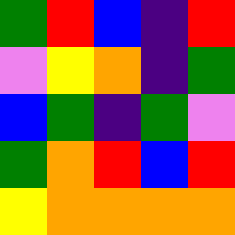[["green", "red", "blue", "indigo", "red"], ["violet", "yellow", "orange", "indigo", "green"], ["blue", "green", "indigo", "green", "violet"], ["green", "orange", "red", "blue", "red"], ["yellow", "orange", "orange", "orange", "orange"]]